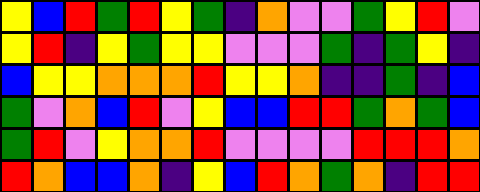[["yellow", "blue", "red", "green", "red", "yellow", "green", "indigo", "orange", "violet", "violet", "green", "yellow", "red", "violet"], ["yellow", "red", "indigo", "yellow", "green", "yellow", "yellow", "violet", "violet", "violet", "green", "indigo", "green", "yellow", "indigo"], ["blue", "yellow", "yellow", "orange", "orange", "orange", "red", "yellow", "yellow", "orange", "indigo", "indigo", "green", "indigo", "blue"], ["green", "violet", "orange", "blue", "red", "violet", "yellow", "blue", "blue", "red", "red", "green", "orange", "green", "blue"], ["green", "red", "violet", "yellow", "orange", "orange", "red", "violet", "violet", "violet", "violet", "red", "red", "red", "orange"], ["red", "orange", "blue", "blue", "orange", "indigo", "yellow", "blue", "red", "orange", "green", "orange", "indigo", "red", "red"]]